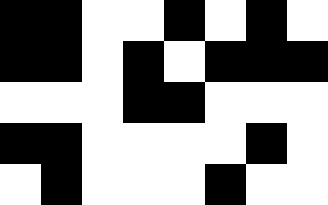[["black", "black", "white", "white", "black", "white", "black", "white"], ["black", "black", "white", "black", "white", "black", "black", "black"], ["white", "white", "white", "black", "black", "white", "white", "white"], ["black", "black", "white", "white", "white", "white", "black", "white"], ["white", "black", "white", "white", "white", "black", "white", "white"]]